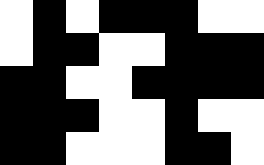[["white", "black", "white", "black", "black", "black", "white", "white"], ["white", "black", "black", "white", "white", "black", "black", "black"], ["black", "black", "white", "white", "black", "black", "black", "black"], ["black", "black", "black", "white", "white", "black", "white", "white"], ["black", "black", "white", "white", "white", "black", "black", "white"]]